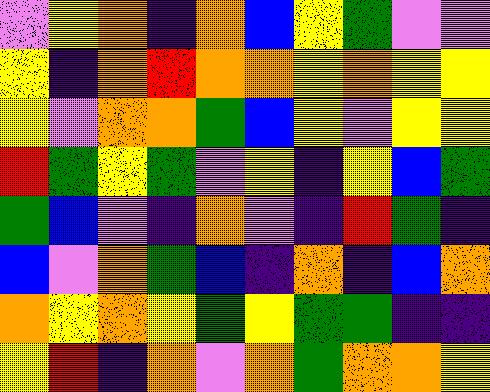[["violet", "yellow", "orange", "indigo", "orange", "blue", "yellow", "green", "violet", "violet"], ["yellow", "indigo", "orange", "red", "orange", "orange", "yellow", "orange", "yellow", "yellow"], ["yellow", "violet", "orange", "orange", "green", "blue", "yellow", "violet", "yellow", "yellow"], ["red", "green", "yellow", "green", "violet", "yellow", "indigo", "yellow", "blue", "green"], ["green", "blue", "violet", "indigo", "orange", "violet", "indigo", "red", "green", "indigo"], ["blue", "violet", "orange", "green", "blue", "indigo", "orange", "indigo", "blue", "orange"], ["orange", "yellow", "orange", "yellow", "green", "yellow", "green", "green", "indigo", "indigo"], ["yellow", "red", "indigo", "orange", "violet", "orange", "green", "orange", "orange", "yellow"]]